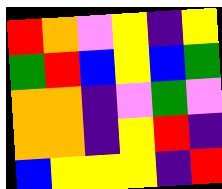[["red", "orange", "violet", "yellow", "indigo", "yellow"], ["green", "red", "blue", "yellow", "blue", "green"], ["orange", "orange", "indigo", "violet", "green", "violet"], ["orange", "orange", "indigo", "yellow", "red", "indigo"], ["blue", "yellow", "yellow", "yellow", "indigo", "red"]]